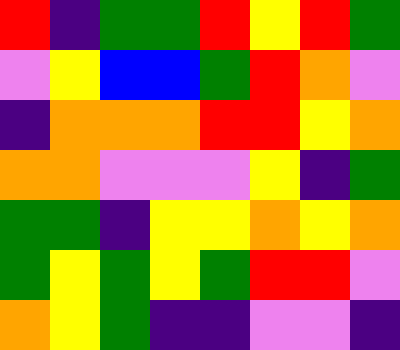[["red", "indigo", "green", "green", "red", "yellow", "red", "green"], ["violet", "yellow", "blue", "blue", "green", "red", "orange", "violet"], ["indigo", "orange", "orange", "orange", "red", "red", "yellow", "orange"], ["orange", "orange", "violet", "violet", "violet", "yellow", "indigo", "green"], ["green", "green", "indigo", "yellow", "yellow", "orange", "yellow", "orange"], ["green", "yellow", "green", "yellow", "green", "red", "red", "violet"], ["orange", "yellow", "green", "indigo", "indigo", "violet", "violet", "indigo"]]